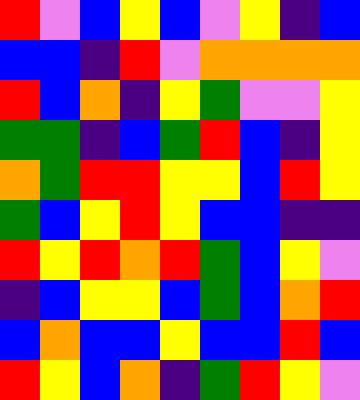[["red", "violet", "blue", "yellow", "blue", "violet", "yellow", "indigo", "blue"], ["blue", "blue", "indigo", "red", "violet", "orange", "orange", "orange", "orange"], ["red", "blue", "orange", "indigo", "yellow", "green", "violet", "violet", "yellow"], ["green", "green", "indigo", "blue", "green", "red", "blue", "indigo", "yellow"], ["orange", "green", "red", "red", "yellow", "yellow", "blue", "red", "yellow"], ["green", "blue", "yellow", "red", "yellow", "blue", "blue", "indigo", "indigo"], ["red", "yellow", "red", "orange", "red", "green", "blue", "yellow", "violet"], ["indigo", "blue", "yellow", "yellow", "blue", "green", "blue", "orange", "red"], ["blue", "orange", "blue", "blue", "yellow", "blue", "blue", "red", "blue"], ["red", "yellow", "blue", "orange", "indigo", "green", "red", "yellow", "violet"]]